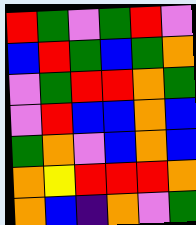[["red", "green", "violet", "green", "red", "violet"], ["blue", "red", "green", "blue", "green", "orange"], ["violet", "green", "red", "red", "orange", "green"], ["violet", "red", "blue", "blue", "orange", "blue"], ["green", "orange", "violet", "blue", "orange", "blue"], ["orange", "yellow", "red", "red", "red", "orange"], ["orange", "blue", "indigo", "orange", "violet", "green"]]